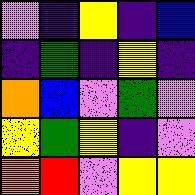[["violet", "indigo", "yellow", "indigo", "blue"], ["indigo", "green", "indigo", "yellow", "indigo"], ["orange", "blue", "violet", "green", "violet"], ["yellow", "green", "yellow", "indigo", "violet"], ["orange", "red", "violet", "yellow", "yellow"]]